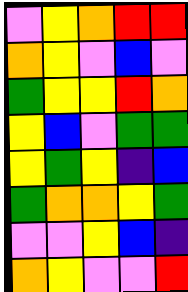[["violet", "yellow", "orange", "red", "red"], ["orange", "yellow", "violet", "blue", "violet"], ["green", "yellow", "yellow", "red", "orange"], ["yellow", "blue", "violet", "green", "green"], ["yellow", "green", "yellow", "indigo", "blue"], ["green", "orange", "orange", "yellow", "green"], ["violet", "violet", "yellow", "blue", "indigo"], ["orange", "yellow", "violet", "violet", "red"]]